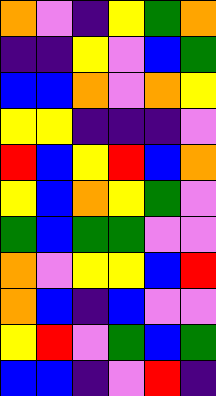[["orange", "violet", "indigo", "yellow", "green", "orange"], ["indigo", "indigo", "yellow", "violet", "blue", "green"], ["blue", "blue", "orange", "violet", "orange", "yellow"], ["yellow", "yellow", "indigo", "indigo", "indigo", "violet"], ["red", "blue", "yellow", "red", "blue", "orange"], ["yellow", "blue", "orange", "yellow", "green", "violet"], ["green", "blue", "green", "green", "violet", "violet"], ["orange", "violet", "yellow", "yellow", "blue", "red"], ["orange", "blue", "indigo", "blue", "violet", "violet"], ["yellow", "red", "violet", "green", "blue", "green"], ["blue", "blue", "indigo", "violet", "red", "indigo"]]